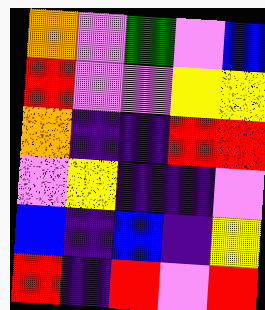[["orange", "violet", "green", "violet", "blue"], ["red", "violet", "violet", "yellow", "yellow"], ["orange", "indigo", "indigo", "red", "red"], ["violet", "yellow", "indigo", "indigo", "violet"], ["blue", "indigo", "blue", "indigo", "yellow"], ["red", "indigo", "red", "violet", "red"]]